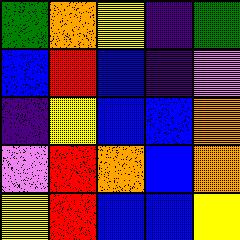[["green", "orange", "yellow", "indigo", "green"], ["blue", "red", "blue", "indigo", "violet"], ["indigo", "yellow", "blue", "blue", "orange"], ["violet", "red", "orange", "blue", "orange"], ["yellow", "red", "blue", "blue", "yellow"]]